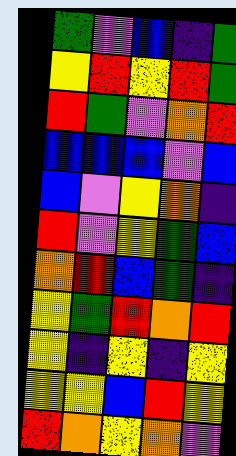[["green", "violet", "blue", "indigo", "green"], ["yellow", "red", "yellow", "red", "green"], ["red", "green", "violet", "orange", "red"], ["blue", "blue", "blue", "violet", "blue"], ["blue", "violet", "yellow", "orange", "indigo"], ["red", "violet", "yellow", "green", "blue"], ["orange", "red", "blue", "green", "indigo"], ["yellow", "green", "red", "orange", "red"], ["yellow", "indigo", "yellow", "indigo", "yellow"], ["yellow", "yellow", "blue", "red", "yellow"], ["red", "orange", "yellow", "orange", "violet"]]